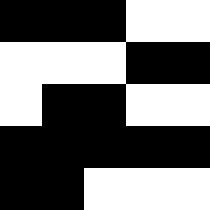[["black", "black", "black", "white", "white"], ["white", "white", "white", "black", "black"], ["white", "black", "black", "white", "white"], ["black", "black", "black", "black", "black"], ["black", "black", "white", "white", "white"]]